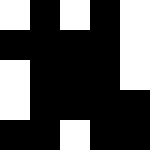[["white", "black", "white", "black", "white"], ["black", "black", "black", "black", "white"], ["white", "black", "black", "black", "white"], ["white", "black", "black", "black", "black"], ["black", "black", "white", "black", "black"]]